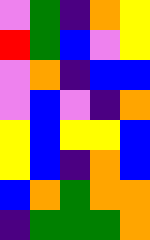[["violet", "green", "indigo", "orange", "yellow"], ["red", "green", "blue", "violet", "yellow"], ["violet", "orange", "indigo", "blue", "blue"], ["violet", "blue", "violet", "indigo", "orange"], ["yellow", "blue", "yellow", "yellow", "blue"], ["yellow", "blue", "indigo", "orange", "blue"], ["blue", "orange", "green", "orange", "orange"], ["indigo", "green", "green", "green", "orange"]]